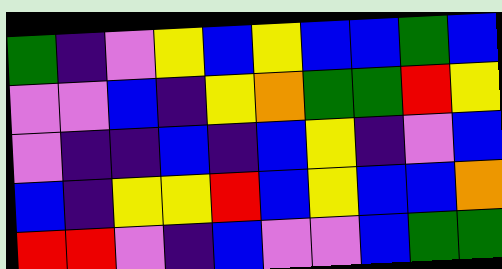[["green", "indigo", "violet", "yellow", "blue", "yellow", "blue", "blue", "green", "blue"], ["violet", "violet", "blue", "indigo", "yellow", "orange", "green", "green", "red", "yellow"], ["violet", "indigo", "indigo", "blue", "indigo", "blue", "yellow", "indigo", "violet", "blue"], ["blue", "indigo", "yellow", "yellow", "red", "blue", "yellow", "blue", "blue", "orange"], ["red", "red", "violet", "indigo", "blue", "violet", "violet", "blue", "green", "green"]]